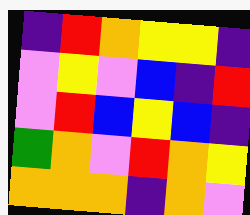[["indigo", "red", "orange", "yellow", "yellow", "indigo"], ["violet", "yellow", "violet", "blue", "indigo", "red"], ["violet", "red", "blue", "yellow", "blue", "indigo"], ["green", "orange", "violet", "red", "orange", "yellow"], ["orange", "orange", "orange", "indigo", "orange", "violet"]]